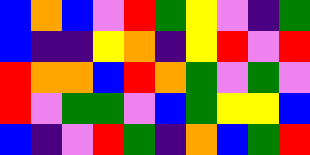[["blue", "orange", "blue", "violet", "red", "green", "yellow", "violet", "indigo", "green"], ["blue", "indigo", "indigo", "yellow", "orange", "indigo", "yellow", "red", "violet", "red"], ["red", "orange", "orange", "blue", "red", "orange", "green", "violet", "green", "violet"], ["red", "violet", "green", "green", "violet", "blue", "green", "yellow", "yellow", "blue"], ["blue", "indigo", "violet", "red", "green", "indigo", "orange", "blue", "green", "red"]]